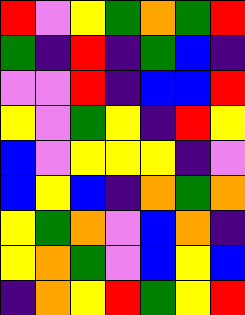[["red", "violet", "yellow", "green", "orange", "green", "red"], ["green", "indigo", "red", "indigo", "green", "blue", "indigo"], ["violet", "violet", "red", "indigo", "blue", "blue", "red"], ["yellow", "violet", "green", "yellow", "indigo", "red", "yellow"], ["blue", "violet", "yellow", "yellow", "yellow", "indigo", "violet"], ["blue", "yellow", "blue", "indigo", "orange", "green", "orange"], ["yellow", "green", "orange", "violet", "blue", "orange", "indigo"], ["yellow", "orange", "green", "violet", "blue", "yellow", "blue"], ["indigo", "orange", "yellow", "red", "green", "yellow", "red"]]